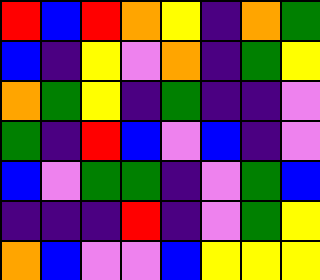[["red", "blue", "red", "orange", "yellow", "indigo", "orange", "green"], ["blue", "indigo", "yellow", "violet", "orange", "indigo", "green", "yellow"], ["orange", "green", "yellow", "indigo", "green", "indigo", "indigo", "violet"], ["green", "indigo", "red", "blue", "violet", "blue", "indigo", "violet"], ["blue", "violet", "green", "green", "indigo", "violet", "green", "blue"], ["indigo", "indigo", "indigo", "red", "indigo", "violet", "green", "yellow"], ["orange", "blue", "violet", "violet", "blue", "yellow", "yellow", "yellow"]]